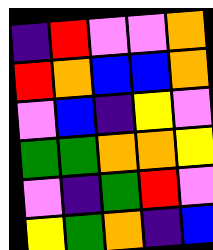[["indigo", "red", "violet", "violet", "orange"], ["red", "orange", "blue", "blue", "orange"], ["violet", "blue", "indigo", "yellow", "violet"], ["green", "green", "orange", "orange", "yellow"], ["violet", "indigo", "green", "red", "violet"], ["yellow", "green", "orange", "indigo", "blue"]]